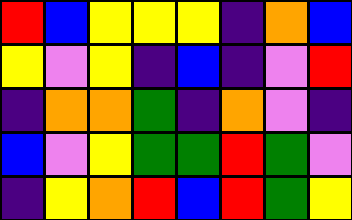[["red", "blue", "yellow", "yellow", "yellow", "indigo", "orange", "blue"], ["yellow", "violet", "yellow", "indigo", "blue", "indigo", "violet", "red"], ["indigo", "orange", "orange", "green", "indigo", "orange", "violet", "indigo"], ["blue", "violet", "yellow", "green", "green", "red", "green", "violet"], ["indigo", "yellow", "orange", "red", "blue", "red", "green", "yellow"]]